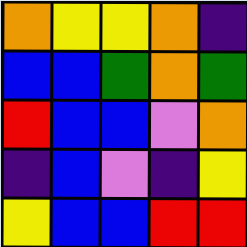[["orange", "yellow", "yellow", "orange", "indigo"], ["blue", "blue", "green", "orange", "green"], ["red", "blue", "blue", "violet", "orange"], ["indigo", "blue", "violet", "indigo", "yellow"], ["yellow", "blue", "blue", "red", "red"]]